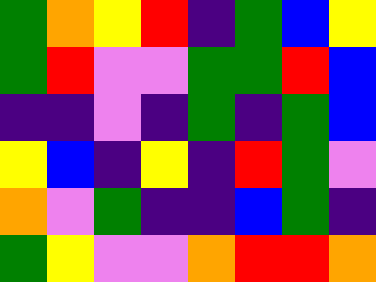[["green", "orange", "yellow", "red", "indigo", "green", "blue", "yellow"], ["green", "red", "violet", "violet", "green", "green", "red", "blue"], ["indigo", "indigo", "violet", "indigo", "green", "indigo", "green", "blue"], ["yellow", "blue", "indigo", "yellow", "indigo", "red", "green", "violet"], ["orange", "violet", "green", "indigo", "indigo", "blue", "green", "indigo"], ["green", "yellow", "violet", "violet", "orange", "red", "red", "orange"]]